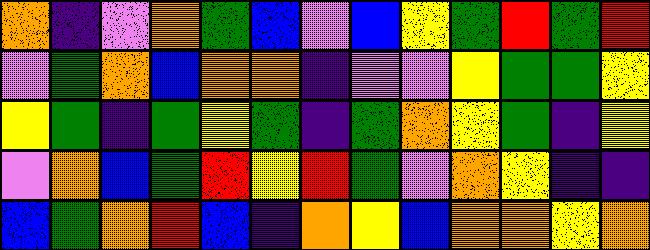[["orange", "indigo", "violet", "orange", "green", "blue", "violet", "blue", "yellow", "green", "red", "green", "red"], ["violet", "green", "orange", "blue", "orange", "orange", "indigo", "violet", "violet", "yellow", "green", "green", "yellow"], ["yellow", "green", "indigo", "green", "yellow", "green", "indigo", "green", "orange", "yellow", "green", "indigo", "yellow"], ["violet", "orange", "blue", "green", "red", "yellow", "red", "green", "violet", "orange", "yellow", "indigo", "indigo"], ["blue", "green", "orange", "red", "blue", "indigo", "orange", "yellow", "blue", "orange", "orange", "yellow", "orange"]]